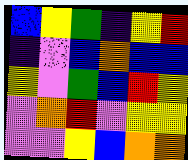[["blue", "yellow", "green", "indigo", "yellow", "red"], ["indigo", "violet", "blue", "orange", "blue", "blue"], ["yellow", "violet", "green", "blue", "red", "yellow"], ["violet", "orange", "red", "violet", "yellow", "yellow"], ["violet", "violet", "yellow", "blue", "orange", "orange"]]